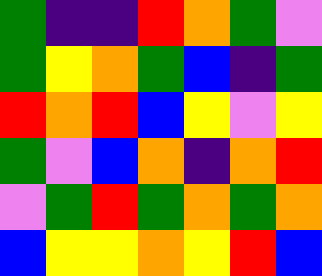[["green", "indigo", "indigo", "red", "orange", "green", "violet"], ["green", "yellow", "orange", "green", "blue", "indigo", "green"], ["red", "orange", "red", "blue", "yellow", "violet", "yellow"], ["green", "violet", "blue", "orange", "indigo", "orange", "red"], ["violet", "green", "red", "green", "orange", "green", "orange"], ["blue", "yellow", "yellow", "orange", "yellow", "red", "blue"]]